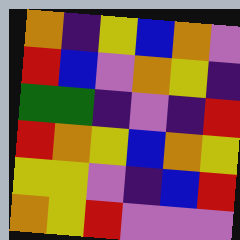[["orange", "indigo", "yellow", "blue", "orange", "violet"], ["red", "blue", "violet", "orange", "yellow", "indigo"], ["green", "green", "indigo", "violet", "indigo", "red"], ["red", "orange", "yellow", "blue", "orange", "yellow"], ["yellow", "yellow", "violet", "indigo", "blue", "red"], ["orange", "yellow", "red", "violet", "violet", "violet"]]